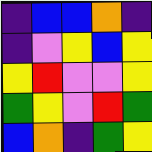[["indigo", "blue", "blue", "orange", "indigo"], ["indigo", "violet", "yellow", "blue", "yellow"], ["yellow", "red", "violet", "violet", "yellow"], ["green", "yellow", "violet", "red", "green"], ["blue", "orange", "indigo", "green", "yellow"]]